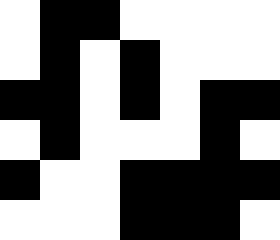[["white", "black", "black", "white", "white", "white", "white"], ["white", "black", "white", "black", "white", "white", "white"], ["black", "black", "white", "black", "white", "black", "black"], ["white", "black", "white", "white", "white", "black", "white"], ["black", "white", "white", "black", "black", "black", "black"], ["white", "white", "white", "black", "black", "black", "white"]]